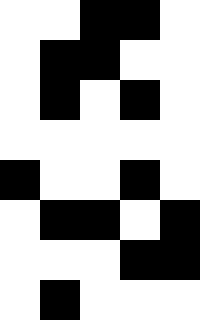[["white", "white", "black", "black", "white"], ["white", "black", "black", "white", "white"], ["white", "black", "white", "black", "white"], ["white", "white", "white", "white", "white"], ["black", "white", "white", "black", "white"], ["white", "black", "black", "white", "black"], ["white", "white", "white", "black", "black"], ["white", "black", "white", "white", "white"]]